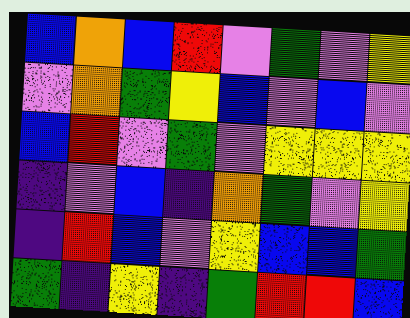[["blue", "orange", "blue", "red", "violet", "green", "violet", "yellow"], ["violet", "orange", "green", "yellow", "blue", "violet", "blue", "violet"], ["blue", "red", "violet", "green", "violet", "yellow", "yellow", "yellow"], ["indigo", "violet", "blue", "indigo", "orange", "green", "violet", "yellow"], ["indigo", "red", "blue", "violet", "yellow", "blue", "blue", "green"], ["green", "indigo", "yellow", "indigo", "green", "red", "red", "blue"]]